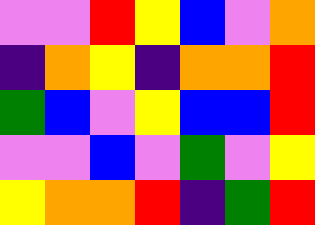[["violet", "violet", "red", "yellow", "blue", "violet", "orange"], ["indigo", "orange", "yellow", "indigo", "orange", "orange", "red"], ["green", "blue", "violet", "yellow", "blue", "blue", "red"], ["violet", "violet", "blue", "violet", "green", "violet", "yellow"], ["yellow", "orange", "orange", "red", "indigo", "green", "red"]]